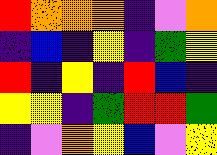[["red", "orange", "orange", "orange", "indigo", "violet", "orange"], ["indigo", "blue", "indigo", "yellow", "indigo", "green", "yellow"], ["red", "indigo", "yellow", "indigo", "red", "blue", "indigo"], ["yellow", "yellow", "indigo", "green", "red", "red", "green"], ["indigo", "violet", "orange", "yellow", "blue", "violet", "yellow"]]